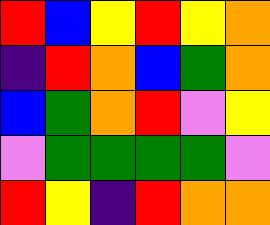[["red", "blue", "yellow", "red", "yellow", "orange"], ["indigo", "red", "orange", "blue", "green", "orange"], ["blue", "green", "orange", "red", "violet", "yellow"], ["violet", "green", "green", "green", "green", "violet"], ["red", "yellow", "indigo", "red", "orange", "orange"]]